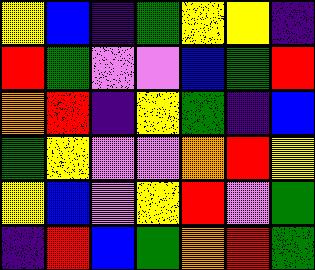[["yellow", "blue", "indigo", "green", "yellow", "yellow", "indigo"], ["red", "green", "violet", "violet", "blue", "green", "red"], ["orange", "red", "indigo", "yellow", "green", "indigo", "blue"], ["green", "yellow", "violet", "violet", "orange", "red", "yellow"], ["yellow", "blue", "violet", "yellow", "red", "violet", "green"], ["indigo", "red", "blue", "green", "orange", "red", "green"]]